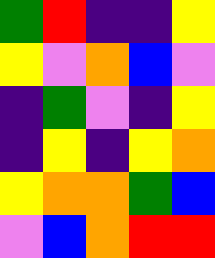[["green", "red", "indigo", "indigo", "yellow"], ["yellow", "violet", "orange", "blue", "violet"], ["indigo", "green", "violet", "indigo", "yellow"], ["indigo", "yellow", "indigo", "yellow", "orange"], ["yellow", "orange", "orange", "green", "blue"], ["violet", "blue", "orange", "red", "red"]]